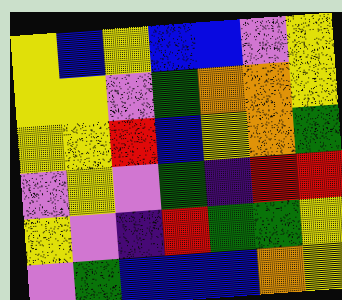[["yellow", "blue", "yellow", "blue", "blue", "violet", "yellow"], ["yellow", "yellow", "violet", "green", "orange", "orange", "yellow"], ["yellow", "yellow", "red", "blue", "yellow", "orange", "green"], ["violet", "yellow", "violet", "green", "indigo", "red", "red"], ["yellow", "violet", "indigo", "red", "green", "green", "yellow"], ["violet", "green", "blue", "blue", "blue", "orange", "yellow"]]